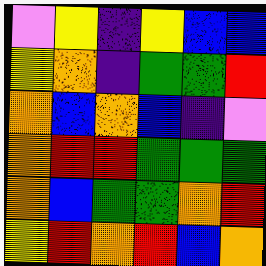[["violet", "yellow", "indigo", "yellow", "blue", "blue"], ["yellow", "orange", "indigo", "green", "green", "red"], ["orange", "blue", "orange", "blue", "indigo", "violet"], ["orange", "red", "red", "green", "green", "green"], ["orange", "blue", "green", "green", "orange", "red"], ["yellow", "red", "orange", "red", "blue", "orange"]]